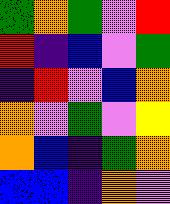[["green", "orange", "green", "violet", "red"], ["red", "indigo", "blue", "violet", "green"], ["indigo", "red", "violet", "blue", "orange"], ["orange", "violet", "green", "violet", "yellow"], ["orange", "blue", "indigo", "green", "orange"], ["blue", "blue", "indigo", "orange", "violet"]]